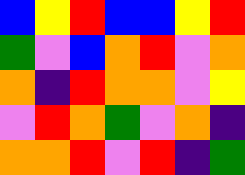[["blue", "yellow", "red", "blue", "blue", "yellow", "red"], ["green", "violet", "blue", "orange", "red", "violet", "orange"], ["orange", "indigo", "red", "orange", "orange", "violet", "yellow"], ["violet", "red", "orange", "green", "violet", "orange", "indigo"], ["orange", "orange", "red", "violet", "red", "indigo", "green"]]